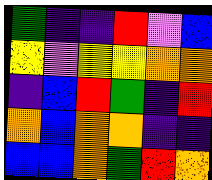[["green", "indigo", "indigo", "red", "violet", "blue"], ["yellow", "violet", "yellow", "yellow", "orange", "orange"], ["indigo", "blue", "red", "green", "indigo", "red"], ["orange", "blue", "orange", "orange", "indigo", "indigo"], ["blue", "blue", "orange", "green", "red", "orange"]]